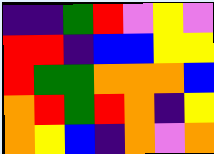[["indigo", "indigo", "green", "red", "violet", "yellow", "violet"], ["red", "red", "indigo", "blue", "blue", "yellow", "yellow"], ["red", "green", "green", "orange", "orange", "orange", "blue"], ["orange", "red", "green", "red", "orange", "indigo", "yellow"], ["orange", "yellow", "blue", "indigo", "orange", "violet", "orange"]]